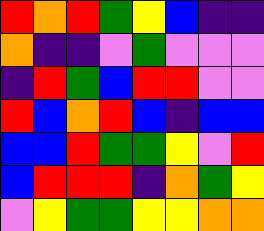[["red", "orange", "red", "green", "yellow", "blue", "indigo", "indigo"], ["orange", "indigo", "indigo", "violet", "green", "violet", "violet", "violet"], ["indigo", "red", "green", "blue", "red", "red", "violet", "violet"], ["red", "blue", "orange", "red", "blue", "indigo", "blue", "blue"], ["blue", "blue", "red", "green", "green", "yellow", "violet", "red"], ["blue", "red", "red", "red", "indigo", "orange", "green", "yellow"], ["violet", "yellow", "green", "green", "yellow", "yellow", "orange", "orange"]]